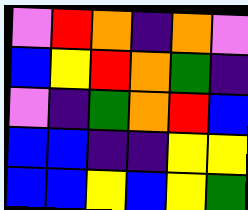[["violet", "red", "orange", "indigo", "orange", "violet"], ["blue", "yellow", "red", "orange", "green", "indigo"], ["violet", "indigo", "green", "orange", "red", "blue"], ["blue", "blue", "indigo", "indigo", "yellow", "yellow"], ["blue", "blue", "yellow", "blue", "yellow", "green"]]